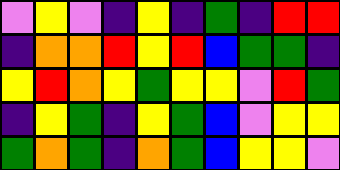[["violet", "yellow", "violet", "indigo", "yellow", "indigo", "green", "indigo", "red", "red"], ["indigo", "orange", "orange", "red", "yellow", "red", "blue", "green", "green", "indigo"], ["yellow", "red", "orange", "yellow", "green", "yellow", "yellow", "violet", "red", "green"], ["indigo", "yellow", "green", "indigo", "yellow", "green", "blue", "violet", "yellow", "yellow"], ["green", "orange", "green", "indigo", "orange", "green", "blue", "yellow", "yellow", "violet"]]